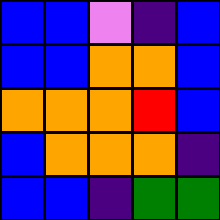[["blue", "blue", "violet", "indigo", "blue"], ["blue", "blue", "orange", "orange", "blue"], ["orange", "orange", "orange", "red", "blue"], ["blue", "orange", "orange", "orange", "indigo"], ["blue", "blue", "indigo", "green", "green"]]